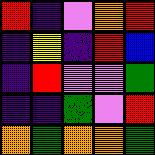[["red", "indigo", "violet", "orange", "red"], ["indigo", "yellow", "indigo", "red", "blue"], ["indigo", "red", "violet", "violet", "green"], ["indigo", "indigo", "green", "violet", "red"], ["orange", "green", "orange", "orange", "green"]]